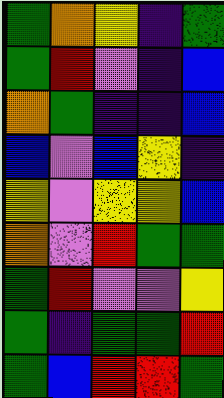[["green", "orange", "yellow", "indigo", "green"], ["green", "red", "violet", "indigo", "blue"], ["orange", "green", "indigo", "indigo", "blue"], ["blue", "violet", "blue", "yellow", "indigo"], ["yellow", "violet", "yellow", "yellow", "blue"], ["orange", "violet", "red", "green", "green"], ["green", "red", "violet", "violet", "yellow"], ["green", "indigo", "green", "green", "red"], ["green", "blue", "red", "red", "green"]]